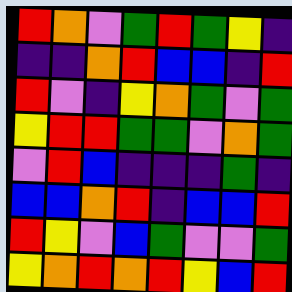[["red", "orange", "violet", "green", "red", "green", "yellow", "indigo"], ["indigo", "indigo", "orange", "red", "blue", "blue", "indigo", "red"], ["red", "violet", "indigo", "yellow", "orange", "green", "violet", "green"], ["yellow", "red", "red", "green", "green", "violet", "orange", "green"], ["violet", "red", "blue", "indigo", "indigo", "indigo", "green", "indigo"], ["blue", "blue", "orange", "red", "indigo", "blue", "blue", "red"], ["red", "yellow", "violet", "blue", "green", "violet", "violet", "green"], ["yellow", "orange", "red", "orange", "red", "yellow", "blue", "red"]]